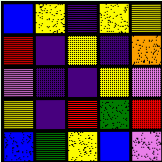[["blue", "yellow", "indigo", "yellow", "yellow"], ["red", "indigo", "yellow", "indigo", "orange"], ["violet", "indigo", "indigo", "yellow", "violet"], ["yellow", "indigo", "red", "green", "red"], ["blue", "green", "yellow", "blue", "violet"]]